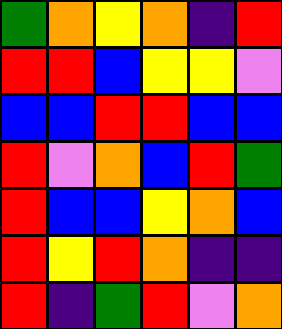[["green", "orange", "yellow", "orange", "indigo", "red"], ["red", "red", "blue", "yellow", "yellow", "violet"], ["blue", "blue", "red", "red", "blue", "blue"], ["red", "violet", "orange", "blue", "red", "green"], ["red", "blue", "blue", "yellow", "orange", "blue"], ["red", "yellow", "red", "orange", "indigo", "indigo"], ["red", "indigo", "green", "red", "violet", "orange"]]